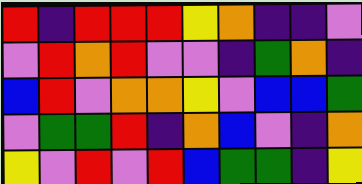[["red", "indigo", "red", "red", "red", "yellow", "orange", "indigo", "indigo", "violet"], ["violet", "red", "orange", "red", "violet", "violet", "indigo", "green", "orange", "indigo"], ["blue", "red", "violet", "orange", "orange", "yellow", "violet", "blue", "blue", "green"], ["violet", "green", "green", "red", "indigo", "orange", "blue", "violet", "indigo", "orange"], ["yellow", "violet", "red", "violet", "red", "blue", "green", "green", "indigo", "yellow"]]